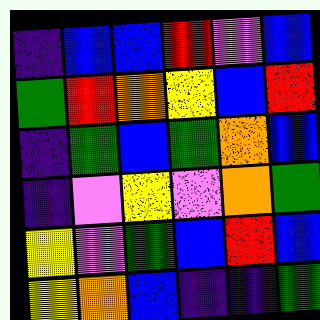[["indigo", "blue", "blue", "red", "violet", "blue"], ["green", "red", "orange", "yellow", "blue", "red"], ["indigo", "green", "blue", "green", "orange", "blue"], ["indigo", "violet", "yellow", "violet", "orange", "green"], ["yellow", "violet", "green", "blue", "red", "blue"], ["yellow", "orange", "blue", "indigo", "indigo", "green"]]